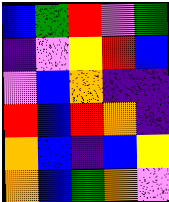[["blue", "green", "red", "violet", "green"], ["indigo", "violet", "yellow", "red", "blue"], ["violet", "blue", "orange", "indigo", "indigo"], ["red", "blue", "red", "orange", "indigo"], ["orange", "blue", "indigo", "blue", "yellow"], ["orange", "blue", "green", "orange", "violet"]]